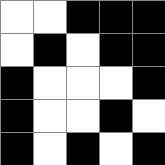[["white", "white", "black", "black", "black"], ["white", "black", "white", "black", "black"], ["black", "white", "white", "white", "black"], ["black", "white", "white", "black", "white"], ["black", "white", "black", "white", "black"]]